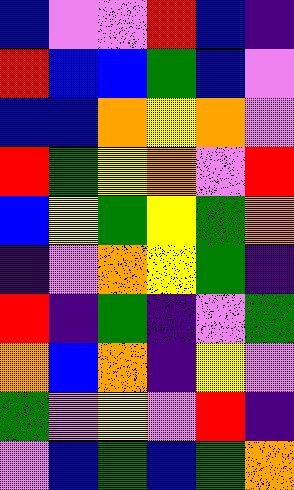[["blue", "violet", "violet", "red", "blue", "indigo"], ["red", "blue", "blue", "green", "blue", "violet"], ["blue", "blue", "orange", "yellow", "orange", "violet"], ["red", "green", "yellow", "orange", "violet", "red"], ["blue", "yellow", "green", "yellow", "green", "orange"], ["indigo", "violet", "orange", "yellow", "green", "indigo"], ["red", "indigo", "green", "indigo", "violet", "green"], ["orange", "blue", "orange", "indigo", "yellow", "violet"], ["green", "violet", "yellow", "violet", "red", "indigo"], ["violet", "blue", "green", "blue", "green", "orange"]]